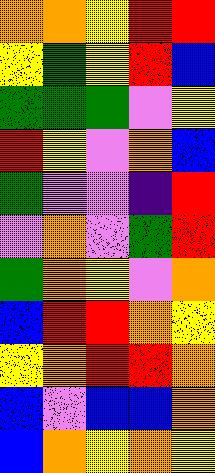[["orange", "orange", "yellow", "red", "red"], ["yellow", "green", "yellow", "red", "blue"], ["green", "green", "green", "violet", "yellow"], ["red", "yellow", "violet", "orange", "blue"], ["green", "violet", "violet", "indigo", "red"], ["violet", "orange", "violet", "green", "red"], ["green", "orange", "yellow", "violet", "orange"], ["blue", "red", "red", "orange", "yellow"], ["yellow", "orange", "red", "red", "orange"], ["blue", "violet", "blue", "blue", "orange"], ["blue", "orange", "yellow", "orange", "yellow"]]